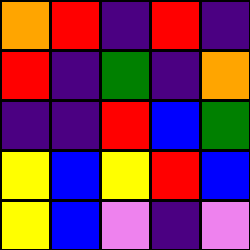[["orange", "red", "indigo", "red", "indigo"], ["red", "indigo", "green", "indigo", "orange"], ["indigo", "indigo", "red", "blue", "green"], ["yellow", "blue", "yellow", "red", "blue"], ["yellow", "blue", "violet", "indigo", "violet"]]